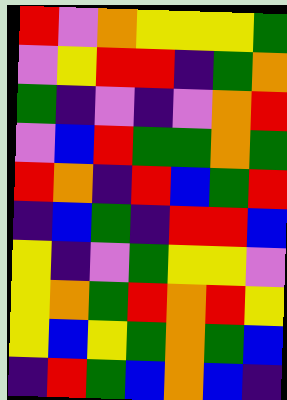[["red", "violet", "orange", "yellow", "yellow", "yellow", "green"], ["violet", "yellow", "red", "red", "indigo", "green", "orange"], ["green", "indigo", "violet", "indigo", "violet", "orange", "red"], ["violet", "blue", "red", "green", "green", "orange", "green"], ["red", "orange", "indigo", "red", "blue", "green", "red"], ["indigo", "blue", "green", "indigo", "red", "red", "blue"], ["yellow", "indigo", "violet", "green", "yellow", "yellow", "violet"], ["yellow", "orange", "green", "red", "orange", "red", "yellow"], ["yellow", "blue", "yellow", "green", "orange", "green", "blue"], ["indigo", "red", "green", "blue", "orange", "blue", "indigo"]]